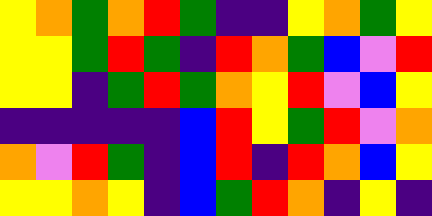[["yellow", "orange", "green", "orange", "red", "green", "indigo", "indigo", "yellow", "orange", "green", "yellow"], ["yellow", "yellow", "green", "red", "green", "indigo", "red", "orange", "green", "blue", "violet", "red"], ["yellow", "yellow", "indigo", "green", "red", "green", "orange", "yellow", "red", "violet", "blue", "yellow"], ["indigo", "indigo", "indigo", "indigo", "indigo", "blue", "red", "yellow", "green", "red", "violet", "orange"], ["orange", "violet", "red", "green", "indigo", "blue", "red", "indigo", "red", "orange", "blue", "yellow"], ["yellow", "yellow", "orange", "yellow", "indigo", "blue", "green", "red", "orange", "indigo", "yellow", "indigo"]]